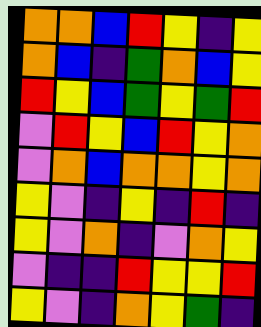[["orange", "orange", "blue", "red", "yellow", "indigo", "yellow"], ["orange", "blue", "indigo", "green", "orange", "blue", "yellow"], ["red", "yellow", "blue", "green", "yellow", "green", "red"], ["violet", "red", "yellow", "blue", "red", "yellow", "orange"], ["violet", "orange", "blue", "orange", "orange", "yellow", "orange"], ["yellow", "violet", "indigo", "yellow", "indigo", "red", "indigo"], ["yellow", "violet", "orange", "indigo", "violet", "orange", "yellow"], ["violet", "indigo", "indigo", "red", "yellow", "yellow", "red"], ["yellow", "violet", "indigo", "orange", "yellow", "green", "indigo"]]